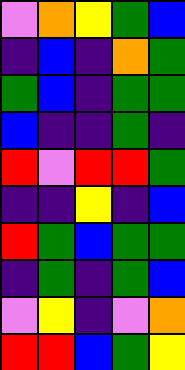[["violet", "orange", "yellow", "green", "blue"], ["indigo", "blue", "indigo", "orange", "green"], ["green", "blue", "indigo", "green", "green"], ["blue", "indigo", "indigo", "green", "indigo"], ["red", "violet", "red", "red", "green"], ["indigo", "indigo", "yellow", "indigo", "blue"], ["red", "green", "blue", "green", "green"], ["indigo", "green", "indigo", "green", "blue"], ["violet", "yellow", "indigo", "violet", "orange"], ["red", "red", "blue", "green", "yellow"]]